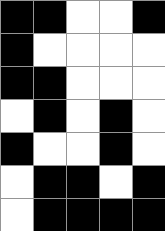[["black", "black", "white", "white", "black"], ["black", "white", "white", "white", "white"], ["black", "black", "white", "white", "white"], ["white", "black", "white", "black", "white"], ["black", "white", "white", "black", "white"], ["white", "black", "black", "white", "black"], ["white", "black", "black", "black", "black"]]